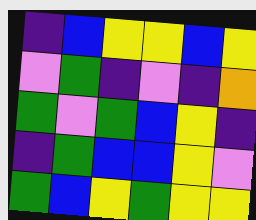[["indigo", "blue", "yellow", "yellow", "blue", "yellow"], ["violet", "green", "indigo", "violet", "indigo", "orange"], ["green", "violet", "green", "blue", "yellow", "indigo"], ["indigo", "green", "blue", "blue", "yellow", "violet"], ["green", "blue", "yellow", "green", "yellow", "yellow"]]